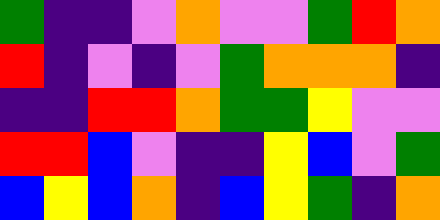[["green", "indigo", "indigo", "violet", "orange", "violet", "violet", "green", "red", "orange"], ["red", "indigo", "violet", "indigo", "violet", "green", "orange", "orange", "orange", "indigo"], ["indigo", "indigo", "red", "red", "orange", "green", "green", "yellow", "violet", "violet"], ["red", "red", "blue", "violet", "indigo", "indigo", "yellow", "blue", "violet", "green"], ["blue", "yellow", "blue", "orange", "indigo", "blue", "yellow", "green", "indigo", "orange"]]